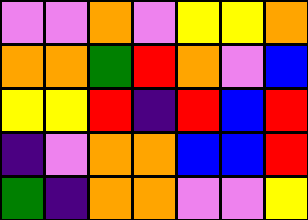[["violet", "violet", "orange", "violet", "yellow", "yellow", "orange"], ["orange", "orange", "green", "red", "orange", "violet", "blue"], ["yellow", "yellow", "red", "indigo", "red", "blue", "red"], ["indigo", "violet", "orange", "orange", "blue", "blue", "red"], ["green", "indigo", "orange", "orange", "violet", "violet", "yellow"]]